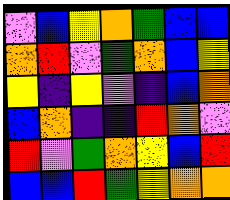[["violet", "blue", "yellow", "orange", "green", "blue", "blue"], ["orange", "red", "violet", "green", "orange", "blue", "yellow"], ["yellow", "indigo", "yellow", "violet", "indigo", "blue", "orange"], ["blue", "orange", "indigo", "indigo", "red", "orange", "violet"], ["red", "violet", "green", "orange", "yellow", "blue", "red"], ["blue", "blue", "red", "green", "yellow", "orange", "orange"]]